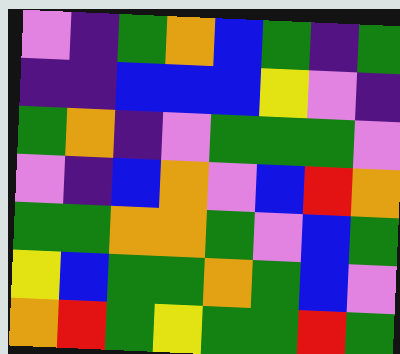[["violet", "indigo", "green", "orange", "blue", "green", "indigo", "green"], ["indigo", "indigo", "blue", "blue", "blue", "yellow", "violet", "indigo"], ["green", "orange", "indigo", "violet", "green", "green", "green", "violet"], ["violet", "indigo", "blue", "orange", "violet", "blue", "red", "orange"], ["green", "green", "orange", "orange", "green", "violet", "blue", "green"], ["yellow", "blue", "green", "green", "orange", "green", "blue", "violet"], ["orange", "red", "green", "yellow", "green", "green", "red", "green"]]